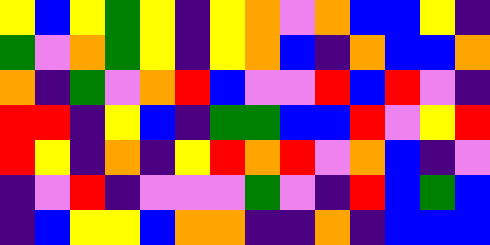[["yellow", "blue", "yellow", "green", "yellow", "indigo", "yellow", "orange", "violet", "orange", "blue", "blue", "yellow", "indigo"], ["green", "violet", "orange", "green", "yellow", "indigo", "yellow", "orange", "blue", "indigo", "orange", "blue", "blue", "orange"], ["orange", "indigo", "green", "violet", "orange", "red", "blue", "violet", "violet", "red", "blue", "red", "violet", "indigo"], ["red", "red", "indigo", "yellow", "blue", "indigo", "green", "green", "blue", "blue", "red", "violet", "yellow", "red"], ["red", "yellow", "indigo", "orange", "indigo", "yellow", "red", "orange", "red", "violet", "orange", "blue", "indigo", "violet"], ["indigo", "violet", "red", "indigo", "violet", "violet", "violet", "green", "violet", "indigo", "red", "blue", "green", "blue"], ["indigo", "blue", "yellow", "yellow", "blue", "orange", "orange", "indigo", "indigo", "orange", "indigo", "blue", "blue", "blue"]]